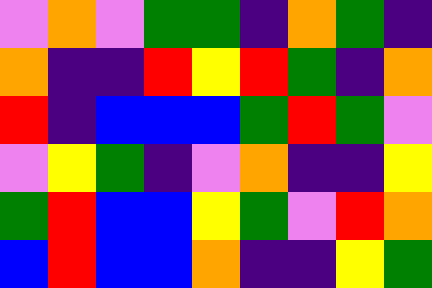[["violet", "orange", "violet", "green", "green", "indigo", "orange", "green", "indigo"], ["orange", "indigo", "indigo", "red", "yellow", "red", "green", "indigo", "orange"], ["red", "indigo", "blue", "blue", "blue", "green", "red", "green", "violet"], ["violet", "yellow", "green", "indigo", "violet", "orange", "indigo", "indigo", "yellow"], ["green", "red", "blue", "blue", "yellow", "green", "violet", "red", "orange"], ["blue", "red", "blue", "blue", "orange", "indigo", "indigo", "yellow", "green"]]